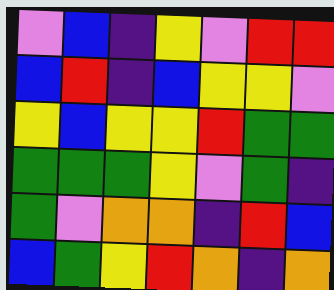[["violet", "blue", "indigo", "yellow", "violet", "red", "red"], ["blue", "red", "indigo", "blue", "yellow", "yellow", "violet"], ["yellow", "blue", "yellow", "yellow", "red", "green", "green"], ["green", "green", "green", "yellow", "violet", "green", "indigo"], ["green", "violet", "orange", "orange", "indigo", "red", "blue"], ["blue", "green", "yellow", "red", "orange", "indigo", "orange"]]